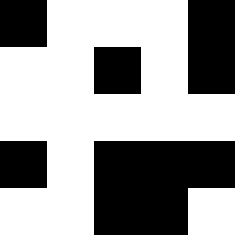[["black", "white", "white", "white", "black"], ["white", "white", "black", "white", "black"], ["white", "white", "white", "white", "white"], ["black", "white", "black", "black", "black"], ["white", "white", "black", "black", "white"]]